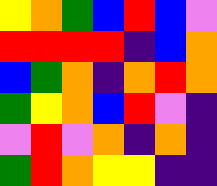[["yellow", "orange", "green", "blue", "red", "blue", "violet"], ["red", "red", "red", "red", "indigo", "blue", "orange"], ["blue", "green", "orange", "indigo", "orange", "red", "orange"], ["green", "yellow", "orange", "blue", "red", "violet", "indigo"], ["violet", "red", "violet", "orange", "indigo", "orange", "indigo"], ["green", "red", "orange", "yellow", "yellow", "indigo", "indigo"]]